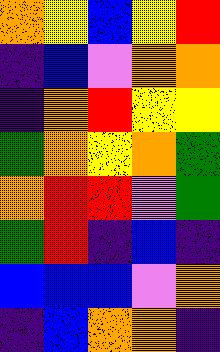[["orange", "yellow", "blue", "yellow", "red"], ["indigo", "blue", "violet", "orange", "orange"], ["indigo", "orange", "red", "yellow", "yellow"], ["green", "orange", "yellow", "orange", "green"], ["orange", "red", "red", "violet", "green"], ["green", "red", "indigo", "blue", "indigo"], ["blue", "blue", "blue", "violet", "orange"], ["indigo", "blue", "orange", "orange", "indigo"]]